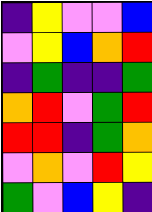[["indigo", "yellow", "violet", "violet", "blue"], ["violet", "yellow", "blue", "orange", "red"], ["indigo", "green", "indigo", "indigo", "green"], ["orange", "red", "violet", "green", "red"], ["red", "red", "indigo", "green", "orange"], ["violet", "orange", "violet", "red", "yellow"], ["green", "violet", "blue", "yellow", "indigo"]]